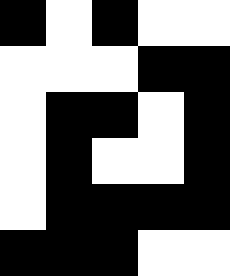[["black", "white", "black", "white", "white"], ["white", "white", "white", "black", "black"], ["white", "black", "black", "white", "black"], ["white", "black", "white", "white", "black"], ["white", "black", "black", "black", "black"], ["black", "black", "black", "white", "white"]]